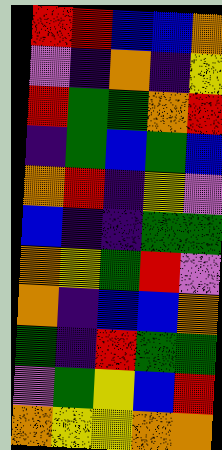[["red", "red", "blue", "blue", "orange"], ["violet", "indigo", "orange", "indigo", "yellow"], ["red", "green", "green", "orange", "red"], ["indigo", "green", "blue", "green", "blue"], ["orange", "red", "indigo", "yellow", "violet"], ["blue", "indigo", "indigo", "green", "green"], ["orange", "yellow", "green", "red", "violet"], ["orange", "indigo", "blue", "blue", "orange"], ["green", "indigo", "red", "green", "green"], ["violet", "green", "yellow", "blue", "red"], ["orange", "yellow", "yellow", "orange", "orange"]]